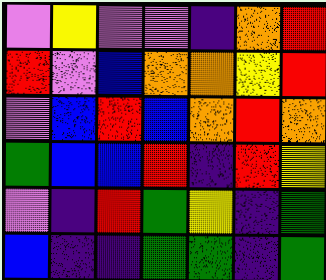[["violet", "yellow", "violet", "violet", "indigo", "orange", "red"], ["red", "violet", "blue", "orange", "orange", "yellow", "red"], ["violet", "blue", "red", "blue", "orange", "red", "orange"], ["green", "blue", "blue", "red", "indigo", "red", "yellow"], ["violet", "indigo", "red", "green", "yellow", "indigo", "green"], ["blue", "indigo", "indigo", "green", "green", "indigo", "green"]]